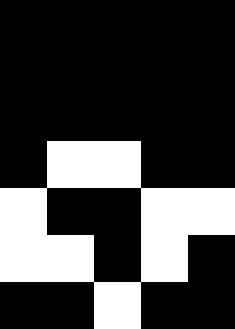[["black", "black", "black", "black", "black"], ["black", "black", "black", "black", "black"], ["black", "black", "black", "black", "black"], ["black", "white", "white", "black", "black"], ["white", "black", "black", "white", "white"], ["white", "white", "black", "white", "black"], ["black", "black", "white", "black", "black"]]